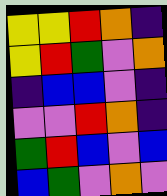[["yellow", "yellow", "red", "orange", "indigo"], ["yellow", "red", "green", "violet", "orange"], ["indigo", "blue", "blue", "violet", "indigo"], ["violet", "violet", "red", "orange", "indigo"], ["green", "red", "blue", "violet", "blue"], ["blue", "green", "violet", "orange", "violet"]]